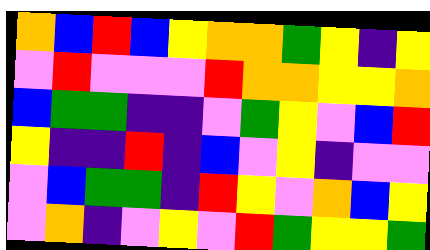[["orange", "blue", "red", "blue", "yellow", "orange", "orange", "green", "yellow", "indigo", "yellow"], ["violet", "red", "violet", "violet", "violet", "red", "orange", "orange", "yellow", "yellow", "orange"], ["blue", "green", "green", "indigo", "indigo", "violet", "green", "yellow", "violet", "blue", "red"], ["yellow", "indigo", "indigo", "red", "indigo", "blue", "violet", "yellow", "indigo", "violet", "violet"], ["violet", "blue", "green", "green", "indigo", "red", "yellow", "violet", "orange", "blue", "yellow"], ["violet", "orange", "indigo", "violet", "yellow", "violet", "red", "green", "yellow", "yellow", "green"]]